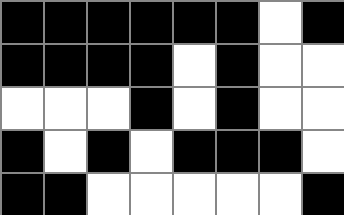[["black", "black", "black", "black", "black", "black", "white", "black"], ["black", "black", "black", "black", "white", "black", "white", "white"], ["white", "white", "white", "black", "white", "black", "white", "white"], ["black", "white", "black", "white", "black", "black", "black", "white"], ["black", "black", "white", "white", "white", "white", "white", "black"]]